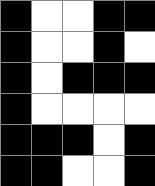[["black", "white", "white", "black", "black"], ["black", "white", "white", "black", "white"], ["black", "white", "black", "black", "black"], ["black", "white", "white", "white", "white"], ["black", "black", "black", "white", "black"], ["black", "black", "white", "white", "black"]]